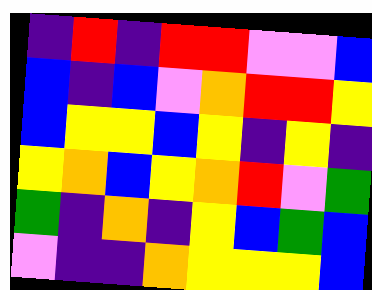[["indigo", "red", "indigo", "red", "red", "violet", "violet", "blue"], ["blue", "indigo", "blue", "violet", "orange", "red", "red", "yellow"], ["blue", "yellow", "yellow", "blue", "yellow", "indigo", "yellow", "indigo"], ["yellow", "orange", "blue", "yellow", "orange", "red", "violet", "green"], ["green", "indigo", "orange", "indigo", "yellow", "blue", "green", "blue"], ["violet", "indigo", "indigo", "orange", "yellow", "yellow", "yellow", "blue"]]